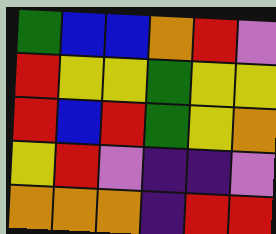[["green", "blue", "blue", "orange", "red", "violet"], ["red", "yellow", "yellow", "green", "yellow", "yellow"], ["red", "blue", "red", "green", "yellow", "orange"], ["yellow", "red", "violet", "indigo", "indigo", "violet"], ["orange", "orange", "orange", "indigo", "red", "red"]]